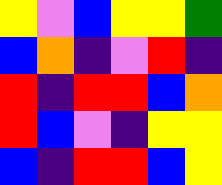[["yellow", "violet", "blue", "yellow", "yellow", "green"], ["blue", "orange", "indigo", "violet", "red", "indigo"], ["red", "indigo", "red", "red", "blue", "orange"], ["red", "blue", "violet", "indigo", "yellow", "yellow"], ["blue", "indigo", "red", "red", "blue", "yellow"]]